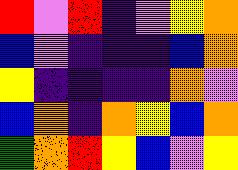[["red", "violet", "red", "indigo", "violet", "yellow", "orange"], ["blue", "violet", "indigo", "indigo", "indigo", "blue", "orange"], ["yellow", "indigo", "indigo", "indigo", "indigo", "orange", "violet"], ["blue", "orange", "indigo", "orange", "yellow", "blue", "orange"], ["green", "orange", "red", "yellow", "blue", "violet", "yellow"]]